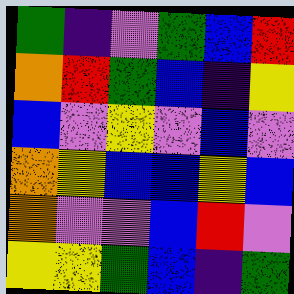[["green", "indigo", "violet", "green", "blue", "red"], ["orange", "red", "green", "blue", "indigo", "yellow"], ["blue", "violet", "yellow", "violet", "blue", "violet"], ["orange", "yellow", "blue", "blue", "yellow", "blue"], ["orange", "violet", "violet", "blue", "red", "violet"], ["yellow", "yellow", "green", "blue", "indigo", "green"]]